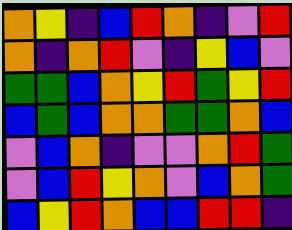[["orange", "yellow", "indigo", "blue", "red", "orange", "indigo", "violet", "red"], ["orange", "indigo", "orange", "red", "violet", "indigo", "yellow", "blue", "violet"], ["green", "green", "blue", "orange", "yellow", "red", "green", "yellow", "red"], ["blue", "green", "blue", "orange", "orange", "green", "green", "orange", "blue"], ["violet", "blue", "orange", "indigo", "violet", "violet", "orange", "red", "green"], ["violet", "blue", "red", "yellow", "orange", "violet", "blue", "orange", "green"], ["blue", "yellow", "red", "orange", "blue", "blue", "red", "red", "indigo"]]